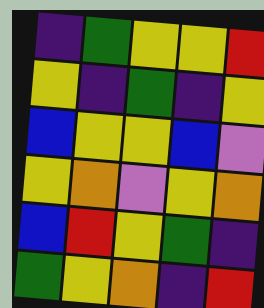[["indigo", "green", "yellow", "yellow", "red"], ["yellow", "indigo", "green", "indigo", "yellow"], ["blue", "yellow", "yellow", "blue", "violet"], ["yellow", "orange", "violet", "yellow", "orange"], ["blue", "red", "yellow", "green", "indigo"], ["green", "yellow", "orange", "indigo", "red"]]